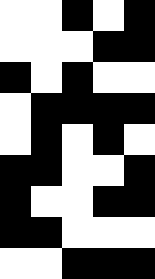[["white", "white", "black", "white", "black"], ["white", "white", "white", "black", "black"], ["black", "white", "black", "white", "white"], ["white", "black", "black", "black", "black"], ["white", "black", "white", "black", "white"], ["black", "black", "white", "white", "black"], ["black", "white", "white", "black", "black"], ["black", "black", "white", "white", "white"], ["white", "white", "black", "black", "black"]]